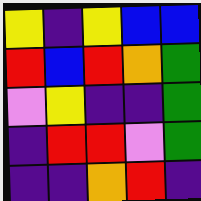[["yellow", "indigo", "yellow", "blue", "blue"], ["red", "blue", "red", "orange", "green"], ["violet", "yellow", "indigo", "indigo", "green"], ["indigo", "red", "red", "violet", "green"], ["indigo", "indigo", "orange", "red", "indigo"]]